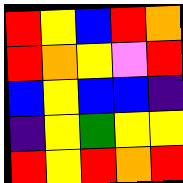[["red", "yellow", "blue", "red", "orange"], ["red", "orange", "yellow", "violet", "red"], ["blue", "yellow", "blue", "blue", "indigo"], ["indigo", "yellow", "green", "yellow", "yellow"], ["red", "yellow", "red", "orange", "red"]]